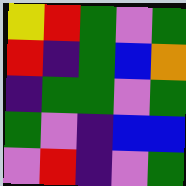[["yellow", "red", "green", "violet", "green"], ["red", "indigo", "green", "blue", "orange"], ["indigo", "green", "green", "violet", "green"], ["green", "violet", "indigo", "blue", "blue"], ["violet", "red", "indigo", "violet", "green"]]